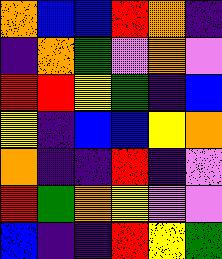[["orange", "blue", "blue", "red", "orange", "indigo"], ["indigo", "orange", "green", "violet", "orange", "violet"], ["red", "red", "yellow", "green", "indigo", "blue"], ["yellow", "indigo", "blue", "blue", "yellow", "orange"], ["orange", "indigo", "indigo", "red", "indigo", "violet"], ["red", "green", "orange", "yellow", "violet", "violet"], ["blue", "indigo", "indigo", "red", "yellow", "green"]]